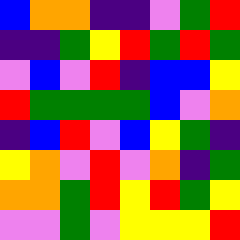[["blue", "orange", "orange", "indigo", "indigo", "violet", "green", "red"], ["indigo", "indigo", "green", "yellow", "red", "green", "red", "green"], ["violet", "blue", "violet", "red", "indigo", "blue", "blue", "yellow"], ["red", "green", "green", "green", "green", "blue", "violet", "orange"], ["indigo", "blue", "red", "violet", "blue", "yellow", "green", "indigo"], ["yellow", "orange", "violet", "red", "violet", "orange", "indigo", "green"], ["orange", "orange", "green", "red", "yellow", "red", "green", "yellow"], ["violet", "violet", "green", "violet", "yellow", "yellow", "yellow", "red"]]